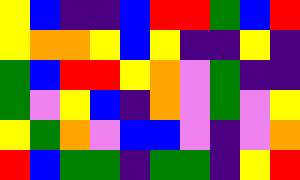[["yellow", "blue", "indigo", "indigo", "blue", "red", "red", "green", "blue", "red"], ["yellow", "orange", "orange", "yellow", "blue", "yellow", "indigo", "indigo", "yellow", "indigo"], ["green", "blue", "red", "red", "yellow", "orange", "violet", "green", "indigo", "indigo"], ["green", "violet", "yellow", "blue", "indigo", "orange", "violet", "green", "violet", "yellow"], ["yellow", "green", "orange", "violet", "blue", "blue", "violet", "indigo", "violet", "orange"], ["red", "blue", "green", "green", "indigo", "green", "green", "indigo", "yellow", "red"]]